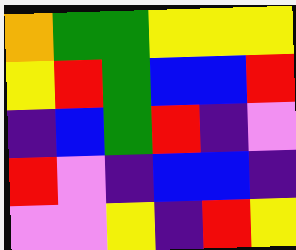[["orange", "green", "green", "yellow", "yellow", "yellow"], ["yellow", "red", "green", "blue", "blue", "red"], ["indigo", "blue", "green", "red", "indigo", "violet"], ["red", "violet", "indigo", "blue", "blue", "indigo"], ["violet", "violet", "yellow", "indigo", "red", "yellow"]]